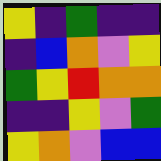[["yellow", "indigo", "green", "indigo", "indigo"], ["indigo", "blue", "orange", "violet", "yellow"], ["green", "yellow", "red", "orange", "orange"], ["indigo", "indigo", "yellow", "violet", "green"], ["yellow", "orange", "violet", "blue", "blue"]]